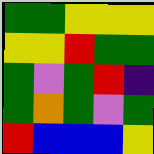[["green", "green", "yellow", "yellow", "yellow"], ["yellow", "yellow", "red", "green", "green"], ["green", "violet", "green", "red", "indigo"], ["green", "orange", "green", "violet", "green"], ["red", "blue", "blue", "blue", "yellow"]]